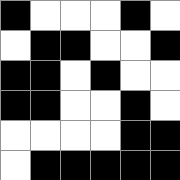[["black", "white", "white", "white", "black", "white"], ["white", "black", "black", "white", "white", "black"], ["black", "black", "white", "black", "white", "white"], ["black", "black", "white", "white", "black", "white"], ["white", "white", "white", "white", "black", "black"], ["white", "black", "black", "black", "black", "black"]]